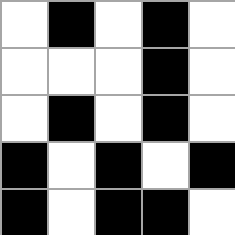[["white", "black", "white", "black", "white"], ["white", "white", "white", "black", "white"], ["white", "black", "white", "black", "white"], ["black", "white", "black", "white", "black"], ["black", "white", "black", "black", "white"]]